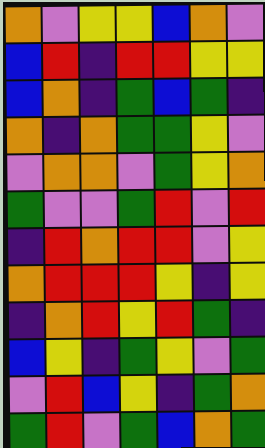[["orange", "violet", "yellow", "yellow", "blue", "orange", "violet"], ["blue", "red", "indigo", "red", "red", "yellow", "yellow"], ["blue", "orange", "indigo", "green", "blue", "green", "indigo"], ["orange", "indigo", "orange", "green", "green", "yellow", "violet"], ["violet", "orange", "orange", "violet", "green", "yellow", "orange"], ["green", "violet", "violet", "green", "red", "violet", "red"], ["indigo", "red", "orange", "red", "red", "violet", "yellow"], ["orange", "red", "red", "red", "yellow", "indigo", "yellow"], ["indigo", "orange", "red", "yellow", "red", "green", "indigo"], ["blue", "yellow", "indigo", "green", "yellow", "violet", "green"], ["violet", "red", "blue", "yellow", "indigo", "green", "orange"], ["green", "red", "violet", "green", "blue", "orange", "green"]]